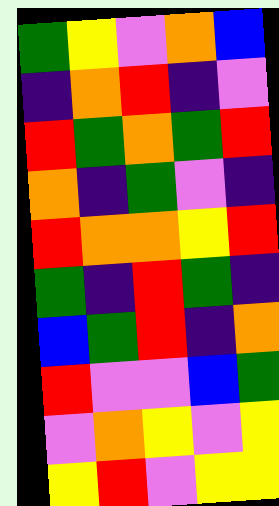[["green", "yellow", "violet", "orange", "blue"], ["indigo", "orange", "red", "indigo", "violet"], ["red", "green", "orange", "green", "red"], ["orange", "indigo", "green", "violet", "indigo"], ["red", "orange", "orange", "yellow", "red"], ["green", "indigo", "red", "green", "indigo"], ["blue", "green", "red", "indigo", "orange"], ["red", "violet", "violet", "blue", "green"], ["violet", "orange", "yellow", "violet", "yellow"], ["yellow", "red", "violet", "yellow", "yellow"]]